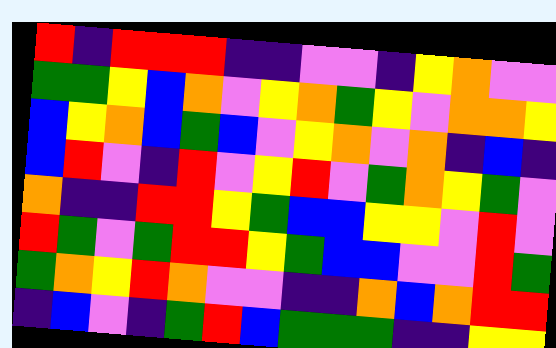[["red", "indigo", "red", "red", "red", "indigo", "indigo", "violet", "violet", "indigo", "yellow", "orange", "violet", "violet"], ["green", "green", "yellow", "blue", "orange", "violet", "yellow", "orange", "green", "yellow", "violet", "orange", "orange", "yellow"], ["blue", "yellow", "orange", "blue", "green", "blue", "violet", "yellow", "orange", "violet", "orange", "indigo", "blue", "indigo"], ["blue", "red", "violet", "indigo", "red", "violet", "yellow", "red", "violet", "green", "orange", "yellow", "green", "violet"], ["orange", "indigo", "indigo", "red", "red", "yellow", "green", "blue", "blue", "yellow", "yellow", "violet", "red", "violet"], ["red", "green", "violet", "green", "red", "red", "yellow", "green", "blue", "blue", "violet", "violet", "red", "green"], ["green", "orange", "yellow", "red", "orange", "violet", "violet", "indigo", "indigo", "orange", "blue", "orange", "red", "red"], ["indigo", "blue", "violet", "indigo", "green", "red", "blue", "green", "green", "green", "indigo", "indigo", "yellow", "yellow"]]